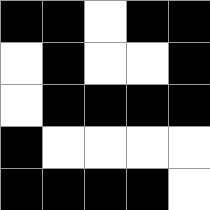[["black", "black", "white", "black", "black"], ["white", "black", "white", "white", "black"], ["white", "black", "black", "black", "black"], ["black", "white", "white", "white", "white"], ["black", "black", "black", "black", "white"]]